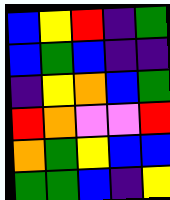[["blue", "yellow", "red", "indigo", "green"], ["blue", "green", "blue", "indigo", "indigo"], ["indigo", "yellow", "orange", "blue", "green"], ["red", "orange", "violet", "violet", "red"], ["orange", "green", "yellow", "blue", "blue"], ["green", "green", "blue", "indigo", "yellow"]]